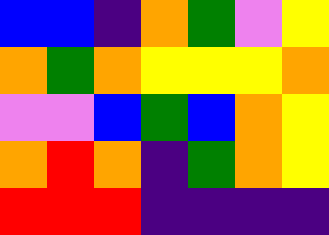[["blue", "blue", "indigo", "orange", "green", "violet", "yellow"], ["orange", "green", "orange", "yellow", "yellow", "yellow", "orange"], ["violet", "violet", "blue", "green", "blue", "orange", "yellow"], ["orange", "red", "orange", "indigo", "green", "orange", "yellow"], ["red", "red", "red", "indigo", "indigo", "indigo", "indigo"]]